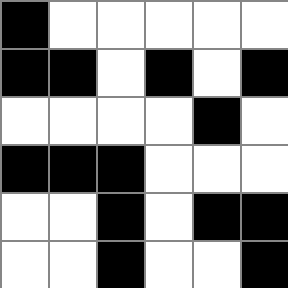[["black", "white", "white", "white", "white", "white"], ["black", "black", "white", "black", "white", "black"], ["white", "white", "white", "white", "black", "white"], ["black", "black", "black", "white", "white", "white"], ["white", "white", "black", "white", "black", "black"], ["white", "white", "black", "white", "white", "black"]]